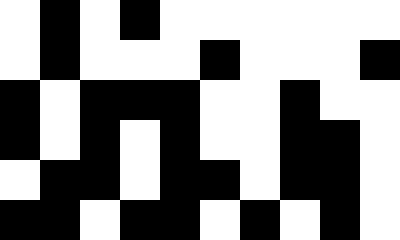[["white", "black", "white", "black", "white", "white", "white", "white", "white", "white"], ["white", "black", "white", "white", "white", "black", "white", "white", "white", "black"], ["black", "white", "black", "black", "black", "white", "white", "black", "white", "white"], ["black", "white", "black", "white", "black", "white", "white", "black", "black", "white"], ["white", "black", "black", "white", "black", "black", "white", "black", "black", "white"], ["black", "black", "white", "black", "black", "white", "black", "white", "black", "white"]]